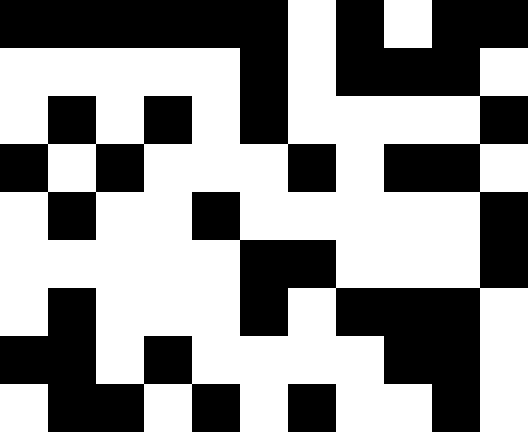[["black", "black", "black", "black", "black", "black", "white", "black", "white", "black", "black"], ["white", "white", "white", "white", "white", "black", "white", "black", "black", "black", "white"], ["white", "black", "white", "black", "white", "black", "white", "white", "white", "white", "black"], ["black", "white", "black", "white", "white", "white", "black", "white", "black", "black", "white"], ["white", "black", "white", "white", "black", "white", "white", "white", "white", "white", "black"], ["white", "white", "white", "white", "white", "black", "black", "white", "white", "white", "black"], ["white", "black", "white", "white", "white", "black", "white", "black", "black", "black", "white"], ["black", "black", "white", "black", "white", "white", "white", "white", "black", "black", "white"], ["white", "black", "black", "white", "black", "white", "black", "white", "white", "black", "white"]]